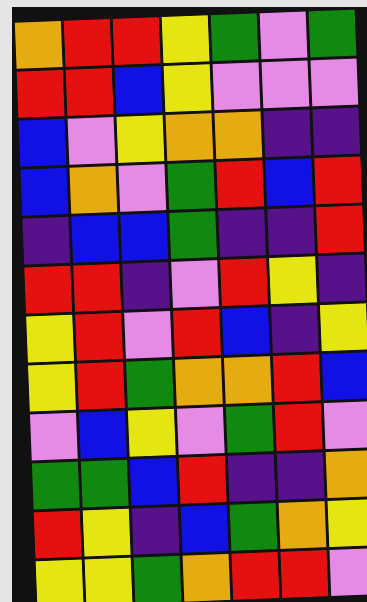[["orange", "red", "red", "yellow", "green", "violet", "green"], ["red", "red", "blue", "yellow", "violet", "violet", "violet"], ["blue", "violet", "yellow", "orange", "orange", "indigo", "indigo"], ["blue", "orange", "violet", "green", "red", "blue", "red"], ["indigo", "blue", "blue", "green", "indigo", "indigo", "red"], ["red", "red", "indigo", "violet", "red", "yellow", "indigo"], ["yellow", "red", "violet", "red", "blue", "indigo", "yellow"], ["yellow", "red", "green", "orange", "orange", "red", "blue"], ["violet", "blue", "yellow", "violet", "green", "red", "violet"], ["green", "green", "blue", "red", "indigo", "indigo", "orange"], ["red", "yellow", "indigo", "blue", "green", "orange", "yellow"], ["yellow", "yellow", "green", "orange", "red", "red", "violet"]]